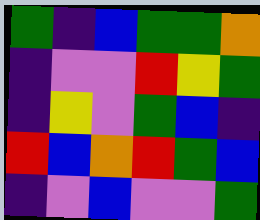[["green", "indigo", "blue", "green", "green", "orange"], ["indigo", "violet", "violet", "red", "yellow", "green"], ["indigo", "yellow", "violet", "green", "blue", "indigo"], ["red", "blue", "orange", "red", "green", "blue"], ["indigo", "violet", "blue", "violet", "violet", "green"]]